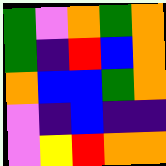[["green", "violet", "orange", "green", "orange"], ["green", "indigo", "red", "blue", "orange"], ["orange", "blue", "blue", "green", "orange"], ["violet", "indigo", "blue", "indigo", "indigo"], ["violet", "yellow", "red", "orange", "orange"]]